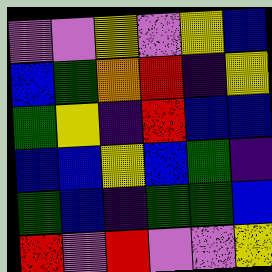[["violet", "violet", "yellow", "violet", "yellow", "blue"], ["blue", "green", "orange", "red", "indigo", "yellow"], ["green", "yellow", "indigo", "red", "blue", "blue"], ["blue", "blue", "yellow", "blue", "green", "indigo"], ["green", "blue", "indigo", "green", "green", "blue"], ["red", "violet", "red", "violet", "violet", "yellow"]]